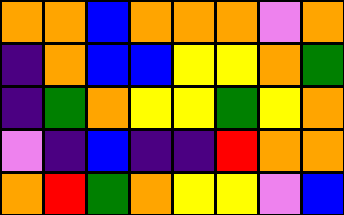[["orange", "orange", "blue", "orange", "orange", "orange", "violet", "orange"], ["indigo", "orange", "blue", "blue", "yellow", "yellow", "orange", "green"], ["indigo", "green", "orange", "yellow", "yellow", "green", "yellow", "orange"], ["violet", "indigo", "blue", "indigo", "indigo", "red", "orange", "orange"], ["orange", "red", "green", "orange", "yellow", "yellow", "violet", "blue"]]